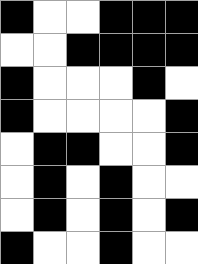[["black", "white", "white", "black", "black", "black"], ["white", "white", "black", "black", "black", "black"], ["black", "white", "white", "white", "black", "white"], ["black", "white", "white", "white", "white", "black"], ["white", "black", "black", "white", "white", "black"], ["white", "black", "white", "black", "white", "white"], ["white", "black", "white", "black", "white", "black"], ["black", "white", "white", "black", "white", "white"]]